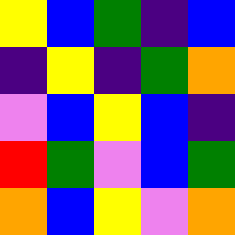[["yellow", "blue", "green", "indigo", "blue"], ["indigo", "yellow", "indigo", "green", "orange"], ["violet", "blue", "yellow", "blue", "indigo"], ["red", "green", "violet", "blue", "green"], ["orange", "blue", "yellow", "violet", "orange"]]